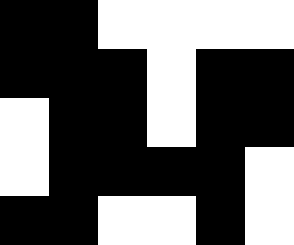[["black", "black", "white", "white", "white", "white"], ["black", "black", "black", "white", "black", "black"], ["white", "black", "black", "white", "black", "black"], ["white", "black", "black", "black", "black", "white"], ["black", "black", "white", "white", "black", "white"]]